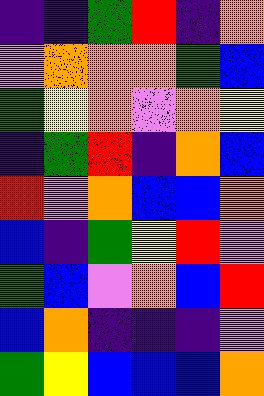[["indigo", "indigo", "green", "red", "indigo", "orange"], ["violet", "orange", "orange", "orange", "green", "blue"], ["green", "yellow", "orange", "violet", "orange", "yellow"], ["indigo", "green", "red", "indigo", "orange", "blue"], ["red", "violet", "orange", "blue", "blue", "orange"], ["blue", "indigo", "green", "yellow", "red", "violet"], ["green", "blue", "violet", "orange", "blue", "red"], ["blue", "orange", "indigo", "indigo", "indigo", "violet"], ["green", "yellow", "blue", "blue", "blue", "orange"]]